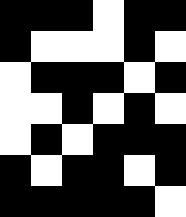[["black", "black", "black", "white", "black", "black"], ["black", "white", "white", "white", "black", "white"], ["white", "black", "black", "black", "white", "black"], ["white", "white", "black", "white", "black", "white"], ["white", "black", "white", "black", "black", "black"], ["black", "white", "black", "black", "white", "black"], ["black", "black", "black", "black", "black", "white"]]